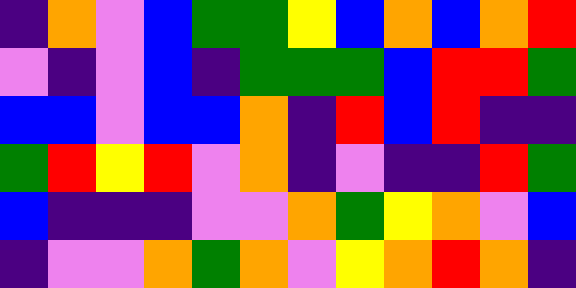[["indigo", "orange", "violet", "blue", "green", "green", "yellow", "blue", "orange", "blue", "orange", "red"], ["violet", "indigo", "violet", "blue", "indigo", "green", "green", "green", "blue", "red", "red", "green"], ["blue", "blue", "violet", "blue", "blue", "orange", "indigo", "red", "blue", "red", "indigo", "indigo"], ["green", "red", "yellow", "red", "violet", "orange", "indigo", "violet", "indigo", "indigo", "red", "green"], ["blue", "indigo", "indigo", "indigo", "violet", "violet", "orange", "green", "yellow", "orange", "violet", "blue"], ["indigo", "violet", "violet", "orange", "green", "orange", "violet", "yellow", "orange", "red", "orange", "indigo"]]